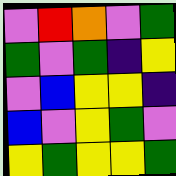[["violet", "red", "orange", "violet", "green"], ["green", "violet", "green", "indigo", "yellow"], ["violet", "blue", "yellow", "yellow", "indigo"], ["blue", "violet", "yellow", "green", "violet"], ["yellow", "green", "yellow", "yellow", "green"]]